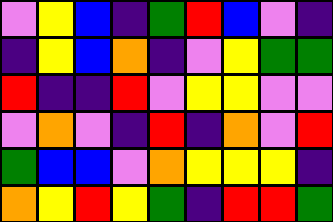[["violet", "yellow", "blue", "indigo", "green", "red", "blue", "violet", "indigo"], ["indigo", "yellow", "blue", "orange", "indigo", "violet", "yellow", "green", "green"], ["red", "indigo", "indigo", "red", "violet", "yellow", "yellow", "violet", "violet"], ["violet", "orange", "violet", "indigo", "red", "indigo", "orange", "violet", "red"], ["green", "blue", "blue", "violet", "orange", "yellow", "yellow", "yellow", "indigo"], ["orange", "yellow", "red", "yellow", "green", "indigo", "red", "red", "green"]]